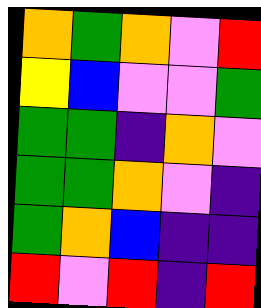[["orange", "green", "orange", "violet", "red"], ["yellow", "blue", "violet", "violet", "green"], ["green", "green", "indigo", "orange", "violet"], ["green", "green", "orange", "violet", "indigo"], ["green", "orange", "blue", "indigo", "indigo"], ["red", "violet", "red", "indigo", "red"]]